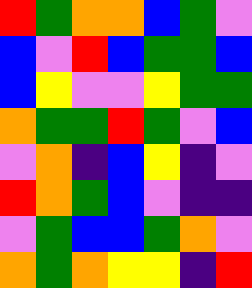[["red", "green", "orange", "orange", "blue", "green", "violet"], ["blue", "violet", "red", "blue", "green", "green", "blue"], ["blue", "yellow", "violet", "violet", "yellow", "green", "green"], ["orange", "green", "green", "red", "green", "violet", "blue"], ["violet", "orange", "indigo", "blue", "yellow", "indigo", "violet"], ["red", "orange", "green", "blue", "violet", "indigo", "indigo"], ["violet", "green", "blue", "blue", "green", "orange", "violet"], ["orange", "green", "orange", "yellow", "yellow", "indigo", "red"]]